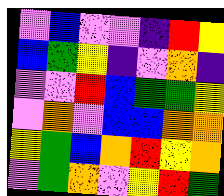[["violet", "blue", "violet", "violet", "indigo", "red", "yellow"], ["blue", "green", "yellow", "indigo", "violet", "orange", "indigo"], ["violet", "violet", "red", "blue", "green", "green", "yellow"], ["violet", "orange", "violet", "blue", "blue", "orange", "orange"], ["yellow", "green", "blue", "orange", "red", "yellow", "orange"], ["violet", "green", "orange", "violet", "yellow", "red", "green"]]